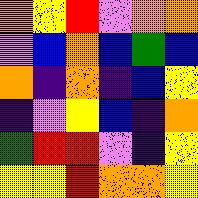[["orange", "yellow", "red", "violet", "orange", "orange"], ["violet", "blue", "orange", "blue", "green", "blue"], ["orange", "indigo", "orange", "indigo", "blue", "yellow"], ["indigo", "violet", "yellow", "blue", "indigo", "orange"], ["green", "red", "red", "violet", "indigo", "yellow"], ["yellow", "yellow", "red", "orange", "orange", "yellow"]]